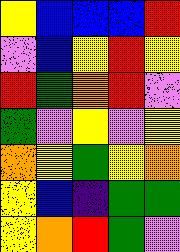[["yellow", "blue", "blue", "blue", "red"], ["violet", "blue", "yellow", "red", "yellow"], ["red", "green", "orange", "red", "violet"], ["green", "violet", "yellow", "violet", "yellow"], ["orange", "yellow", "green", "yellow", "orange"], ["yellow", "blue", "indigo", "green", "green"], ["yellow", "orange", "red", "green", "violet"]]